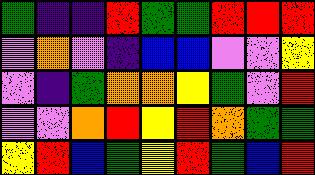[["green", "indigo", "indigo", "red", "green", "green", "red", "red", "red"], ["violet", "orange", "violet", "indigo", "blue", "blue", "violet", "violet", "yellow"], ["violet", "indigo", "green", "orange", "orange", "yellow", "green", "violet", "red"], ["violet", "violet", "orange", "red", "yellow", "red", "orange", "green", "green"], ["yellow", "red", "blue", "green", "yellow", "red", "green", "blue", "red"]]